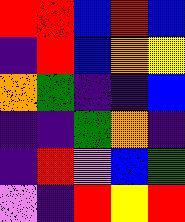[["red", "red", "blue", "red", "blue"], ["indigo", "red", "blue", "orange", "yellow"], ["orange", "green", "indigo", "indigo", "blue"], ["indigo", "indigo", "green", "orange", "indigo"], ["indigo", "red", "violet", "blue", "green"], ["violet", "indigo", "red", "yellow", "red"]]